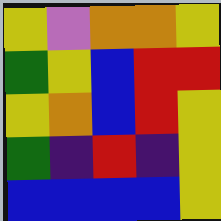[["yellow", "violet", "orange", "orange", "yellow"], ["green", "yellow", "blue", "red", "red"], ["yellow", "orange", "blue", "red", "yellow"], ["green", "indigo", "red", "indigo", "yellow"], ["blue", "blue", "blue", "blue", "yellow"]]